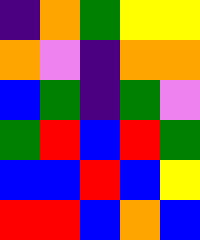[["indigo", "orange", "green", "yellow", "yellow"], ["orange", "violet", "indigo", "orange", "orange"], ["blue", "green", "indigo", "green", "violet"], ["green", "red", "blue", "red", "green"], ["blue", "blue", "red", "blue", "yellow"], ["red", "red", "blue", "orange", "blue"]]